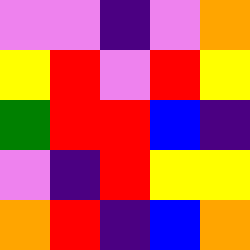[["violet", "violet", "indigo", "violet", "orange"], ["yellow", "red", "violet", "red", "yellow"], ["green", "red", "red", "blue", "indigo"], ["violet", "indigo", "red", "yellow", "yellow"], ["orange", "red", "indigo", "blue", "orange"]]